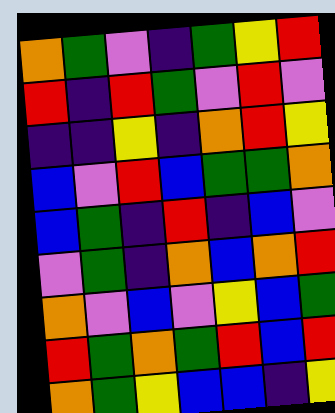[["orange", "green", "violet", "indigo", "green", "yellow", "red"], ["red", "indigo", "red", "green", "violet", "red", "violet"], ["indigo", "indigo", "yellow", "indigo", "orange", "red", "yellow"], ["blue", "violet", "red", "blue", "green", "green", "orange"], ["blue", "green", "indigo", "red", "indigo", "blue", "violet"], ["violet", "green", "indigo", "orange", "blue", "orange", "red"], ["orange", "violet", "blue", "violet", "yellow", "blue", "green"], ["red", "green", "orange", "green", "red", "blue", "red"], ["orange", "green", "yellow", "blue", "blue", "indigo", "yellow"]]